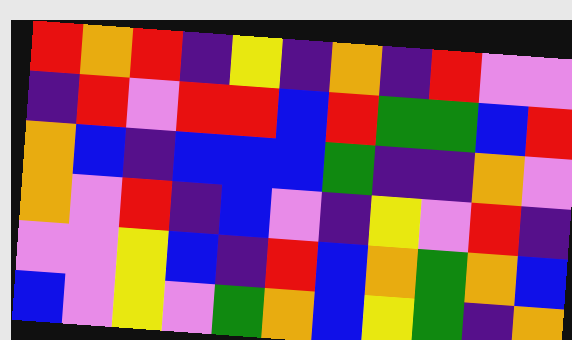[["red", "orange", "red", "indigo", "yellow", "indigo", "orange", "indigo", "red", "violet", "violet"], ["indigo", "red", "violet", "red", "red", "blue", "red", "green", "green", "blue", "red"], ["orange", "blue", "indigo", "blue", "blue", "blue", "green", "indigo", "indigo", "orange", "violet"], ["orange", "violet", "red", "indigo", "blue", "violet", "indigo", "yellow", "violet", "red", "indigo"], ["violet", "violet", "yellow", "blue", "indigo", "red", "blue", "orange", "green", "orange", "blue"], ["blue", "violet", "yellow", "violet", "green", "orange", "blue", "yellow", "green", "indigo", "orange"]]